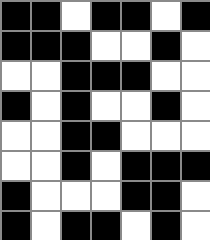[["black", "black", "white", "black", "black", "white", "black"], ["black", "black", "black", "white", "white", "black", "white"], ["white", "white", "black", "black", "black", "white", "white"], ["black", "white", "black", "white", "white", "black", "white"], ["white", "white", "black", "black", "white", "white", "white"], ["white", "white", "black", "white", "black", "black", "black"], ["black", "white", "white", "white", "black", "black", "white"], ["black", "white", "black", "black", "white", "black", "white"]]